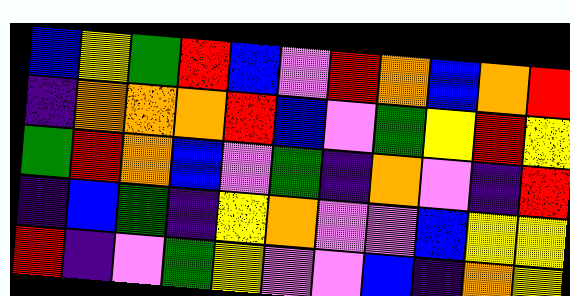[["blue", "yellow", "green", "red", "blue", "violet", "red", "orange", "blue", "orange", "red"], ["indigo", "orange", "orange", "orange", "red", "blue", "violet", "green", "yellow", "red", "yellow"], ["green", "red", "orange", "blue", "violet", "green", "indigo", "orange", "violet", "indigo", "red"], ["indigo", "blue", "green", "indigo", "yellow", "orange", "violet", "violet", "blue", "yellow", "yellow"], ["red", "indigo", "violet", "green", "yellow", "violet", "violet", "blue", "indigo", "orange", "yellow"]]